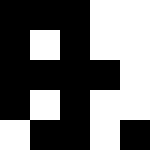[["black", "black", "black", "white", "white"], ["black", "white", "black", "white", "white"], ["black", "black", "black", "black", "white"], ["black", "white", "black", "white", "white"], ["white", "black", "black", "white", "black"]]